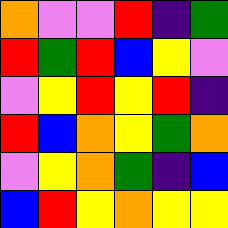[["orange", "violet", "violet", "red", "indigo", "green"], ["red", "green", "red", "blue", "yellow", "violet"], ["violet", "yellow", "red", "yellow", "red", "indigo"], ["red", "blue", "orange", "yellow", "green", "orange"], ["violet", "yellow", "orange", "green", "indigo", "blue"], ["blue", "red", "yellow", "orange", "yellow", "yellow"]]